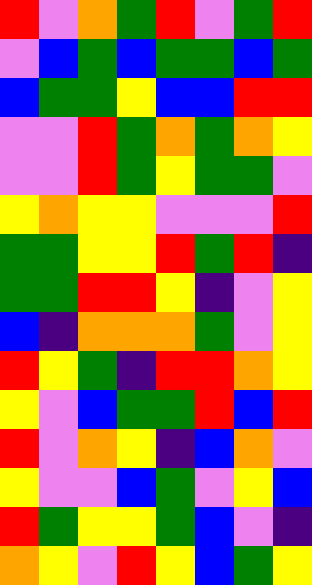[["red", "violet", "orange", "green", "red", "violet", "green", "red"], ["violet", "blue", "green", "blue", "green", "green", "blue", "green"], ["blue", "green", "green", "yellow", "blue", "blue", "red", "red"], ["violet", "violet", "red", "green", "orange", "green", "orange", "yellow"], ["violet", "violet", "red", "green", "yellow", "green", "green", "violet"], ["yellow", "orange", "yellow", "yellow", "violet", "violet", "violet", "red"], ["green", "green", "yellow", "yellow", "red", "green", "red", "indigo"], ["green", "green", "red", "red", "yellow", "indigo", "violet", "yellow"], ["blue", "indigo", "orange", "orange", "orange", "green", "violet", "yellow"], ["red", "yellow", "green", "indigo", "red", "red", "orange", "yellow"], ["yellow", "violet", "blue", "green", "green", "red", "blue", "red"], ["red", "violet", "orange", "yellow", "indigo", "blue", "orange", "violet"], ["yellow", "violet", "violet", "blue", "green", "violet", "yellow", "blue"], ["red", "green", "yellow", "yellow", "green", "blue", "violet", "indigo"], ["orange", "yellow", "violet", "red", "yellow", "blue", "green", "yellow"]]